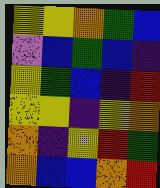[["yellow", "yellow", "orange", "green", "blue"], ["violet", "blue", "green", "blue", "indigo"], ["yellow", "green", "blue", "indigo", "red"], ["yellow", "yellow", "indigo", "yellow", "orange"], ["orange", "indigo", "yellow", "red", "green"], ["orange", "blue", "blue", "orange", "red"]]